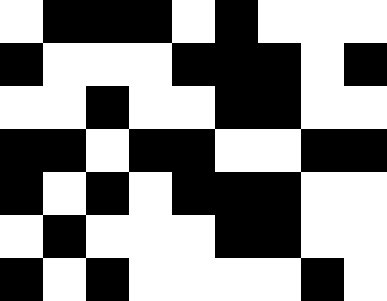[["white", "black", "black", "black", "white", "black", "white", "white", "white"], ["black", "white", "white", "white", "black", "black", "black", "white", "black"], ["white", "white", "black", "white", "white", "black", "black", "white", "white"], ["black", "black", "white", "black", "black", "white", "white", "black", "black"], ["black", "white", "black", "white", "black", "black", "black", "white", "white"], ["white", "black", "white", "white", "white", "black", "black", "white", "white"], ["black", "white", "black", "white", "white", "white", "white", "black", "white"]]